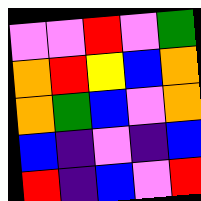[["violet", "violet", "red", "violet", "green"], ["orange", "red", "yellow", "blue", "orange"], ["orange", "green", "blue", "violet", "orange"], ["blue", "indigo", "violet", "indigo", "blue"], ["red", "indigo", "blue", "violet", "red"]]